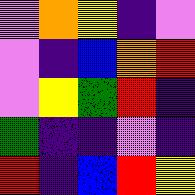[["violet", "orange", "yellow", "indigo", "violet"], ["violet", "indigo", "blue", "orange", "red"], ["violet", "yellow", "green", "red", "indigo"], ["green", "indigo", "indigo", "violet", "indigo"], ["red", "indigo", "blue", "red", "yellow"]]